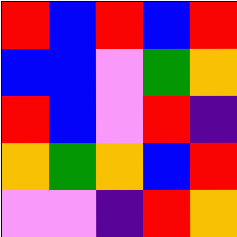[["red", "blue", "red", "blue", "red"], ["blue", "blue", "violet", "green", "orange"], ["red", "blue", "violet", "red", "indigo"], ["orange", "green", "orange", "blue", "red"], ["violet", "violet", "indigo", "red", "orange"]]